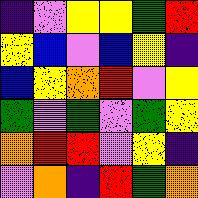[["indigo", "violet", "yellow", "yellow", "green", "red"], ["yellow", "blue", "violet", "blue", "yellow", "indigo"], ["blue", "yellow", "orange", "red", "violet", "yellow"], ["green", "violet", "green", "violet", "green", "yellow"], ["orange", "red", "red", "violet", "yellow", "indigo"], ["violet", "orange", "indigo", "red", "green", "orange"]]